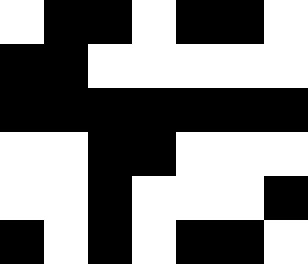[["white", "black", "black", "white", "black", "black", "white"], ["black", "black", "white", "white", "white", "white", "white"], ["black", "black", "black", "black", "black", "black", "black"], ["white", "white", "black", "black", "white", "white", "white"], ["white", "white", "black", "white", "white", "white", "black"], ["black", "white", "black", "white", "black", "black", "white"]]